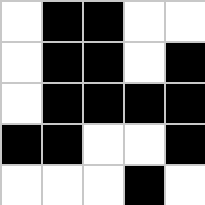[["white", "black", "black", "white", "white"], ["white", "black", "black", "white", "black"], ["white", "black", "black", "black", "black"], ["black", "black", "white", "white", "black"], ["white", "white", "white", "black", "white"]]